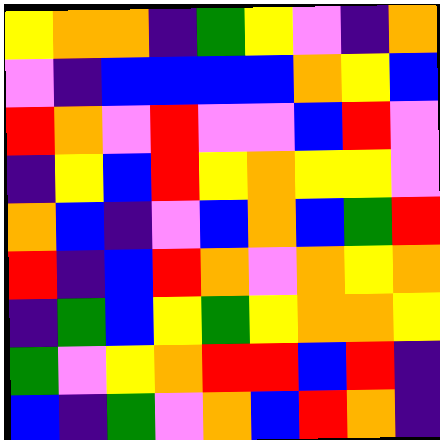[["yellow", "orange", "orange", "indigo", "green", "yellow", "violet", "indigo", "orange"], ["violet", "indigo", "blue", "blue", "blue", "blue", "orange", "yellow", "blue"], ["red", "orange", "violet", "red", "violet", "violet", "blue", "red", "violet"], ["indigo", "yellow", "blue", "red", "yellow", "orange", "yellow", "yellow", "violet"], ["orange", "blue", "indigo", "violet", "blue", "orange", "blue", "green", "red"], ["red", "indigo", "blue", "red", "orange", "violet", "orange", "yellow", "orange"], ["indigo", "green", "blue", "yellow", "green", "yellow", "orange", "orange", "yellow"], ["green", "violet", "yellow", "orange", "red", "red", "blue", "red", "indigo"], ["blue", "indigo", "green", "violet", "orange", "blue", "red", "orange", "indigo"]]